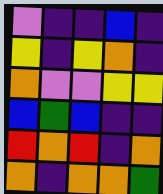[["violet", "indigo", "indigo", "blue", "indigo"], ["yellow", "indigo", "yellow", "orange", "indigo"], ["orange", "violet", "violet", "yellow", "yellow"], ["blue", "green", "blue", "indigo", "indigo"], ["red", "orange", "red", "indigo", "orange"], ["orange", "indigo", "orange", "orange", "green"]]